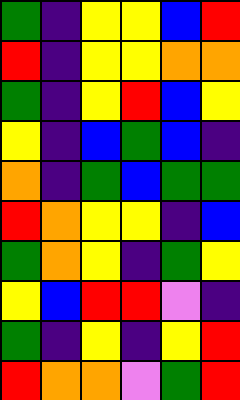[["green", "indigo", "yellow", "yellow", "blue", "red"], ["red", "indigo", "yellow", "yellow", "orange", "orange"], ["green", "indigo", "yellow", "red", "blue", "yellow"], ["yellow", "indigo", "blue", "green", "blue", "indigo"], ["orange", "indigo", "green", "blue", "green", "green"], ["red", "orange", "yellow", "yellow", "indigo", "blue"], ["green", "orange", "yellow", "indigo", "green", "yellow"], ["yellow", "blue", "red", "red", "violet", "indigo"], ["green", "indigo", "yellow", "indigo", "yellow", "red"], ["red", "orange", "orange", "violet", "green", "red"]]